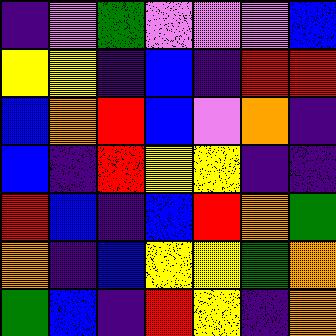[["indigo", "violet", "green", "violet", "violet", "violet", "blue"], ["yellow", "yellow", "indigo", "blue", "indigo", "red", "red"], ["blue", "orange", "red", "blue", "violet", "orange", "indigo"], ["blue", "indigo", "red", "yellow", "yellow", "indigo", "indigo"], ["red", "blue", "indigo", "blue", "red", "orange", "green"], ["orange", "indigo", "blue", "yellow", "yellow", "green", "orange"], ["green", "blue", "indigo", "red", "yellow", "indigo", "orange"]]